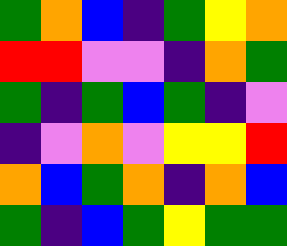[["green", "orange", "blue", "indigo", "green", "yellow", "orange"], ["red", "red", "violet", "violet", "indigo", "orange", "green"], ["green", "indigo", "green", "blue", "green", "indigo", "violet"], ["indigo", "violet", "orange", "violet", "yellow", "yellow", "red"], ["orange", "blue", "green", "orange", "indigo", "orange", "blue"], ["green", "indigo", "blue", "green", "yellow", "green", "green"]]